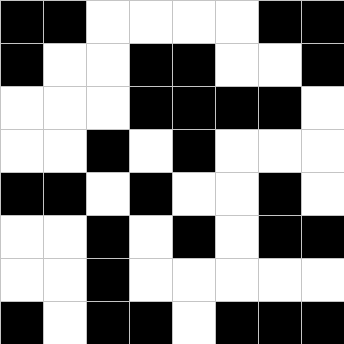[["black", "black", "white", "white", "white", "white", "black", "black"], ["black", "white", "white", "black", "black", "white", "white", "black"], ["white", "white", "white", "black", "black", "black", "black", "white"], ["white", "white", "black", "white", "black", "white", "white", "white"], ["black", "black", "white", "black", "white", "white", "black", "white"], ["white", "white", "black", "white", "black", "white", "black", "black"], ["white", "white", "black", "white", "white", "white", "white", "white"], ["black", "white", "black", "black", "white", "black", "black", "black"]]